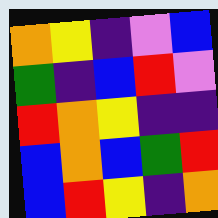[["orange", "yellow", "indigo", "violet", "blue"], ["green", "indigo", "blue", "red", "violet"], ["red", "orange", "yellow", "indigo", "indigo"], ["blue", "orange", "blue", "green", "red"], ["blue", "red", "yellow", "indigo", "orange"]]